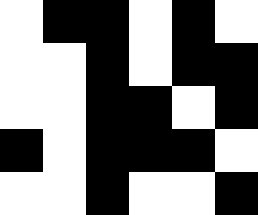[["white", "black", "black", "white", "black", "white"], ["white", "white", "black", "white", "black", "black"], ["white", "white", "black", "black", "white", "black"], ["black", "white", "black", "black", "black", "white"], ["white", "white", "black", "white", "white", "black"]]